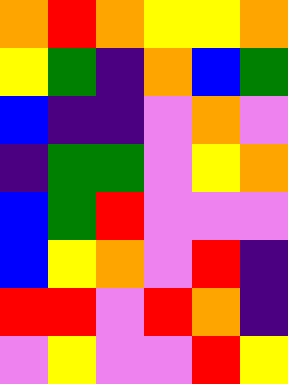[["orange", "red", "orange", "yellow", "yellow", "orange"], ["yellow", "green", "indigo", "orange", "blue", "green"], ["blue", "indigo", "indigo", "violet", "orange", "violet"], ["indigo", "green", "green", "violet", "yellow", "orange"], ["blue", "green", "red", "violet", "violet", "violet"], ["blue", "yellow", "orange", "violet", "red", "indigo"], ["red", "red", "violet", "red", "orange", "indigo"], ["violet", "yellow", "violet", "violet", "red", "yellow"]]